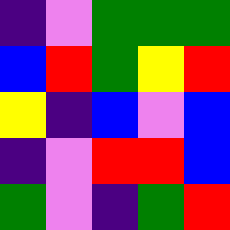[["indigo", "violet", "green", "green", "green"], ["blue", "red", "green", "yellow", "red"], ["yellow", "indigo", "blue", "violet", "blue"], ["indigo", "violet", "red", "red", "blue"], ["green", "violet", "indigo", "green", "red"]]